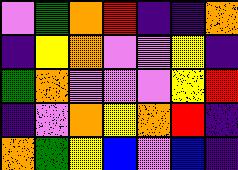[["violet", "green", "orange", "red", "indigo", "indigo", "orange"], ["indigo", "yellow", "orange", "violet", "violet", "yellow", "indigo"], ["green", "orange", "violet", "violet", "violet", "yellow", "red"], ["indigo", "violet", "orange", "yellow", "orange", "red", "indigo"], ["orange", "green", "yellow", "blue", "violet", "blue", "indigo"]]